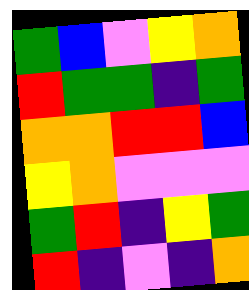[["green", "blue", "violet", "yellow", "orange"], ["red", "green", "green", "indigo", "green"], ["orange", "orange", "red", "red", "blue"], ["yellow", "orange", "violet", "violet", "violet"], ["green", "red", "indigo", "yellow", "green"], ["red", "indigo", "violet", "indigo", "orange"]]